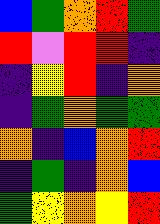[["blue", "green", "orange", "red", "green"], ["red", "violet", "red", "red", "indigo"], ["indigo", "yellow", "red", "indigo", "orange"], ["indigo", "green", "orange", "green", "green"], ["orange", "indigo", "blue", "orange", "red"], ["indigo", "green", "indigo", "orange", "blue"], ["green", "yellow", "orange", "yellow", "red"]]